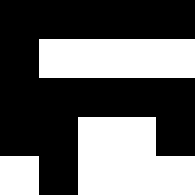[["black", "black", "black", "black", "black"], ["black", "white", "white", "white", "white"], ["black", "black", "black", "black", "black"], ["black", "black", "white", "white", "black"], ["white", "black", "white", "white", "white"]]